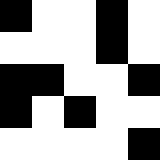[["black", "white", "white", "black", "white"], ["white", "white", "white", "black", "white"], ["black", "black", "white", "white", "black"], ["black", "white", "black", "white", "white"], ["white", "white", "white", "white", "black"]]